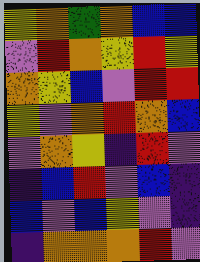[["yellow", "orange", "green", "orange", "blue", "blue"], ["violet", "red", "orange", "yellow", "red", "yellow"], ["orange", "yellow", "blue", "violet", "red", "red"], ["yellow", "violet", "orange", "red", "orange", "blue"], ["violet", "orange", "yellow", "indigo", "red", "violet"], ["indigo", "blue", "red", "violet", "blue", "indigo"], ["blue", "violet", "blue", "yellow", "violet", "indigo"], ["indigo", "orange", "orange", "orange", "red", "violet"]]